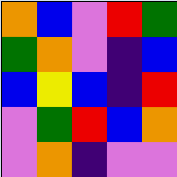[["orange", "blue", "violet", "red", "green"], ["green", "orange", "violet", "indigo", "blue"], ["blue", "yellow", "blue", "indigo", "red"], ["violet", "green", "red", "blue", "orange"], ["violet", "orange", "indigo", "violet", "violet"]]